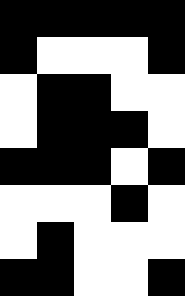[["black", "black", "black", "black", "black"], ["black", "white", "white", "white", "black"], ["white", "black", "black", "white", "white"], ["white", "black", "black", "black", "white"], ["black", "black", "black", "white", "black"], ["white", "white", "white", "black", "white"], ["white", "black", "white", "white", "white"], ["black", "black", "white", "white", "black"]]